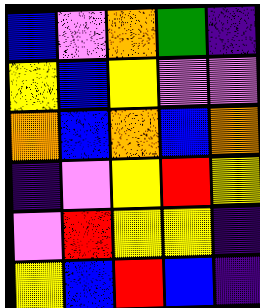[["blue", "violet", "orange", "green", "indigo"], ["yellow", "blue", "yellow", "violet", "violet"], ["orange", "blue", "orange", "blue", "orange"], ["indigo", "violet", "yellow", "red", "yellow"], ["violet", "red", "yellow", "yellow", "indigo"], ["yellow", "blue", "red", "blue", "indigo"]]